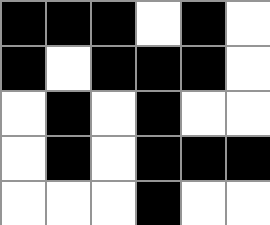[["black", "black", "black", "white", "black", "white"], ["black", "white", "black", "black", "black", "white"], ["white", "black", "white", "black", "white", "white"], ["white", "black", "white", "black", "black", "black"], ["white", "white", "white", "black", "white", "white"]]